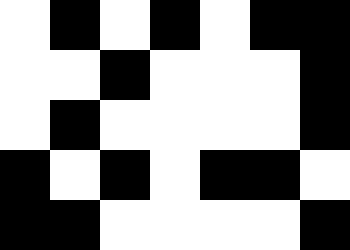[["white", "black", "white", "black", "white", "black", "black"], ["white", "white", "black", "white", "white", "white", "black"], ["white", "black", "white", "white", "white", "white", "black"], ["black", "white", "black", "white", "black", "black", "white"], ["black", "black", "white", "white", "white", "white", "black"]]